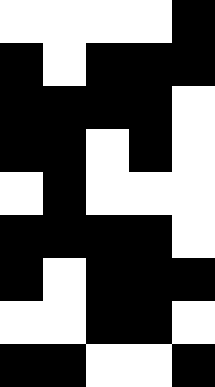[["white", "white", "white", "white", "black"], ["black", "white", "black", "black", "black"], ["black", "black", "black", "black", "white"], ["black", "black", "white", "black", "white"], ["white", "black", "white", "white", "white"], ["black", "black", "black", "black", "white"], ["black", "white", "black", "black", "black"], ["white", "white", "black", "black", "white"], ["black", "black", "white", "white", "black"]]